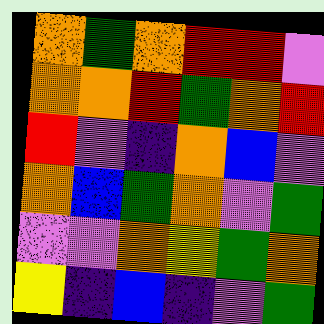[["orange", "green", "orange", "red", "red", "violet"], ["orange", "orange", "red", "green", "orange", "red"], ["red", "violet", "indigo", "orange", "blue", "violet"], ["orange", "blue", "green", "orange", "violet", "green"], ["violet", "violet", "orange", "yellow", "green", "orange"], ["yellow", "indigo", "blue", "indigo", "violet", "green"]]